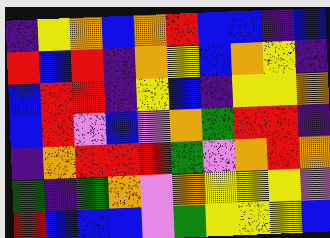[["indigo", "yellow", "orange", "blue", "orange", "red", "blue", "blue", "indigo", "blue"], ["red", "blue", "red", "indigo", "orange", "yellow", "blue", "orange", "yellow", "indigo"], ["blue", "red", "red", "indigo", "yellow", "blue", "indigo", "yellow", "yellow", "orange"], ["blue", "red", "violet", "blue", "violet", "orange", "green", "red", "red", "indigo"], ["indigo", "orange", "red", "red", "red", "green", "violet", "orange", "red", "orange"], ["green", "indigo", "green", "orange", "violet", "orange", "yellow", "yellow", "yellow", "violet"], ["red", "blue", "blue", "blue", "violet", "green", "yellow", "yellow", "yellow", "blue"]]